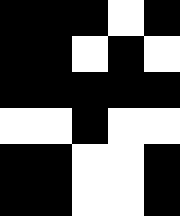[["black", "black", "black", "white", "black"], ["black", "black", "white", "black", "white"], ["black", "black", "black", "black", "black"], ["white", "white", "black", "white", "white"], ["black", "black", "white", "white", "black"], ["black", "black", "white", "white", "black"]]